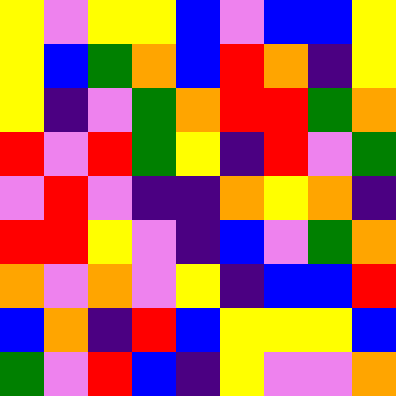[["yellow", "violet", "yellow", "yellow", "blue", "violet", "blue", "blue", "yellow"], ["yellow", "blue", "green", "orange", "blue", "red", "orange", "indigo", "yellow"], ["yellow", "indigo", "violet", "green", "orange", "red", "red", "green", "orange"], ["red", "violet", "red", "green", "yellow", "indigo", "red", "violet", "green"], ["violet", "red", "violet", "indigo", "indigo", "orange", "yellow", "orange", "indigo"], ["red", "red", "yellow", "violet", "indigo", "blue", "violet", "green", "orange"], ["orange", "violet", "orange", "violet", "yellow", "indigo", "blue", "blue", "red"], ["blue", "orange", "indigo", "red", "blue", "yellow", "yellow", "yellow", "blue"], ["green", "violet", "red", "blue", "indigo", "yellow", "violet", "violet", "orange"]]